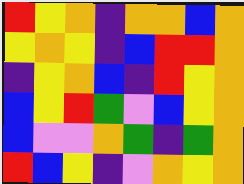[["red", "yellow", "orange", "indigo", "orange", "orange", "blue", "orange"], ["yellow", "orange", "yellow", "indigo", "blue", "red", "red", "orange"], ["indigo", "yellow", "orange", "blue", "indigo", "red", "yellow", "orange"], ["blue", "yellow", "red", "green", "violet", "blue", "yellow", "orange"], ["blue", "violet", "violet", "orange", "green", "indigo", "green", "orange"], ["red", "blue", "yellow", "indigo", "violet", "orange", "yellow", "orange"]]